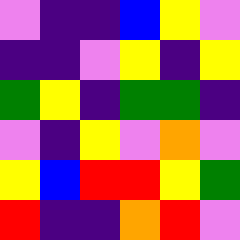[["violet", "indigo", "indigo", "blue", "yellow", "violet"], ["indigo", "indigo", "violet", "yellow", "indigo", "yellow"], ["green", "yellow", "indigo", "green", "green", "indigo"], ["violet", "indigo", "yellow", "violet", "orange", "violet"], ["yellow", "blue", "red", "red", "yellow", "green"], ["red", "indigo", "indigo", "orange", "red", "violet"]]